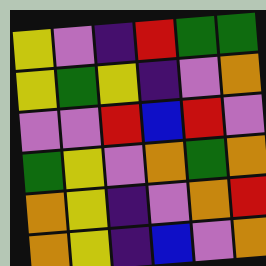[["yellow", "violet", "indigo", "red", "green", "green"], ["yellow", "green", "yellow", "indigo", "violet", "orange"], ["violet", "violet", "red", "blue", "red", "violet"], ["green", "yellow", "violet", "orange", "green", "orange"], ["orange", "yellow", "indigo", "violet", "orange", "red"], ["orange", "yellow", "indigo", "blue", "violet", "orange"]]